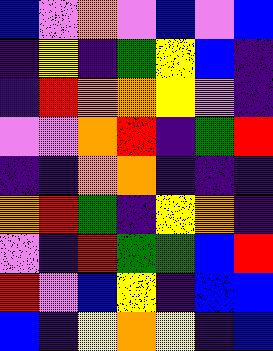[["blue", "violet", "orange", "violet", "blue", "violet", "blue"], ["indigo", "yellow", "indigo", "green", "yellow", "blue", "indigo"], ["indigo", "red", "orange", "orange", "yellow", "violet", "indigo"], ["violet", "violet", "orange", "red", "indigo", "green", "red"], ["indigo", "indigo", "orange", "orange", "indigo", "indigo", "indigo"], ["orange", "red", "green", "indigo", "yellow", "orange", "indigo"], ["violet", "indigo", "red", "green", "green", "blue", "red"], ["red", "violet", "blue", "yellow", "indigo", "blue", "blue"], ["blue", "indigo", "yellow", "orange", "yellow", "indigo", "blue"]]